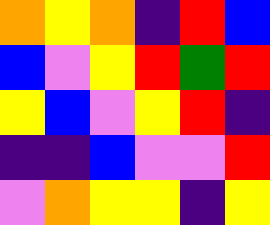[["orange", "yellow", "orange", "indigo", "red", "blue"], ["blue", "violet", "yellow", "red", "green", "red"], ["yellow", "blue", "violet", "yellow", "red", "indigo"], ["indigo", "indigo", "blue", "violet", "violet", "red"], ["violet", "orange", "yellow", "yellow", "indigo", "yellow"]]